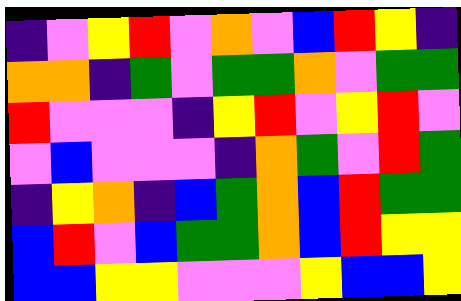[["indigo", "violet", "yellow", "red", "violet", "orange", "violet", "blue", "red", "yellow", "indigo"], ["orange", "orange", "indigo", "green", "violet", "green", "green", "orange", "violet", "green", "green"], ["red", "violet", "violet", "violet", "indigo", "yellow", "red", "violet", "yellow", "red", "violet"], ["violet", "blue", "violet", "violet", "violet", "indigo", "orange", "green", "violet", "red", "green"], ["indigo", "yellow", "orange", "indigo", "blue", "green", "orange", "blue", "red", "green", "green"], ["blue", "red", "violet", "blue", "green", "green", "orange", "blue", "red", "yellow", "yellow"], ["blue", "blue", "yellow", "yellow", "violet", "violet", "violet", "yellow", "blue", "blue", "yellow"]]